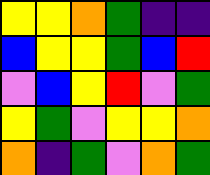[["yellow", "yellow", "orange", "green", "indigo", "indigo"], ["blue", "yellow", "yellow", "green", "blue", "red"], ["violet", "blue", "yellow", "red", "violet", "green"], ["yellow", "green", "violet", "yellow", "yellow", "orange"], ["orange", "indigo", "green", "violet", "orange", "green"]]